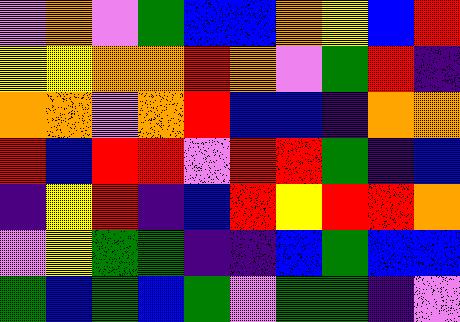[["violet", "orange", "violet", "green", "blue", "blue", "orange", "yellow", "blue", "red"], ["yellow", "yellow", "orange", "orange", "red", "orange", "violet", "green", "red", "indigo"], ["orange", "orange", "violet", "orange", "red", "blue", "blue", "indigo", "orange", "orange"], ["red", "blue", "red", "red", "violet", "red", "red", "green", "indigo", "blue"], ["indigo", "yellow", "red", "indigo", "blue", "red", "yellow", "red", "red", "orange"], ["violet", "yellow", "green", "green", "indigo", "indigo", "blue", "green", "blue", "blue"], ["green", "blue", "green", "blue", "green", "violet", "green", "green", "indigo", "violet"]]